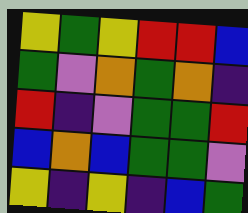[["yellow", "green", "yellow", "red", "red", "blue"], ["green", "violet", "orange", "green", "orange", "indigo"], ["red", "indigo", "violet", "green", "green", "red"], ["blue", "orange", "blue", "green", "green", "violet"], ["yellow", "indigo", "yellow", "indigo", "blue", "green"]]